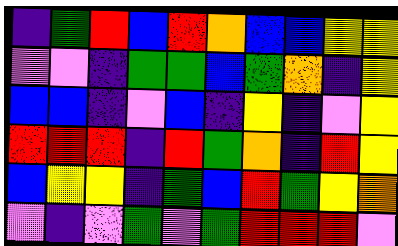[["indigo", "green", "red", "blue", "red", "orange", "blue", "blue", "yellow", "yellow"], ["violet", "violet", "indigo", "green", "green", "blue", "green", "orange", "indigo", "yellow"], ["blue", "blue", "indigo", "violet", "blue", "indigo", "yellow", "indigo", "violet", "yellow"], ["red", "red", "red", "indigo", "red", "green", "orange", "indigo", "red", "yellow"], ["blue", "yellow", "yellow", "indigo", "green", "blue", "red", "green", "yellow", "orange"], ["violet", "indigo", "violet", "green", "violet", "green", "red", "red", "red", "violet"]]